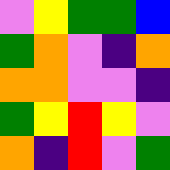[["violet", "yellow", "green", "green", "blue"], ["green", "orange", "violet", "indigo", "orange"], ["orange", "orange", "violet", "violet", "indigo"], ["green", "yellow", "red", "yellow", "violet"], ["orange", "indigo", "red", "violet", "green"]]